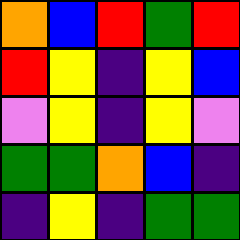[["orange", "blue", "red", "green", "red"], ["red", "yellow", "indigo", "yellow", "blue"], ["violet", "yellow", "indigo", "yellow", "violet"], ["green", "green", "orange", "blue", "indigo"], ["indigo", "yellow", "indigo", "green", "green"]]